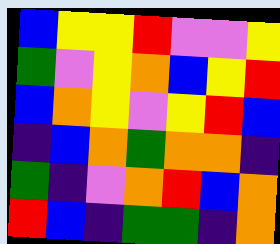[["blue", "yellow", "yellow", "red", "violet", "violet", "yellow"], ["green", "violet", "yellow", "orange", "blue", "yellow", "red"], ["blue", "orange", "yellow", "violet", "yellow", "red", "blue"], ["indigo", "blue", "orange", "green", "orange", "orange", "indigo"], ["green", "indigo", "violet", "orange", "red", "blue", "orange"], ["red", "blue", "indigo", "green", "green", "indigo", "orange"]]